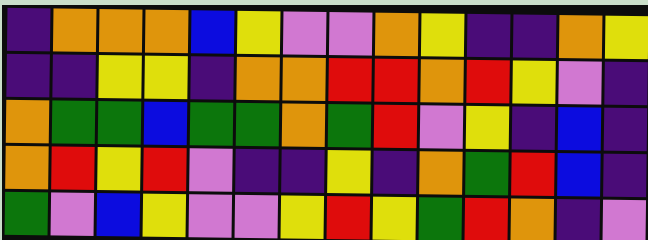[["indigo", "orange", "orange", "orange", "blue", "yellow", "violet", "violet", "orange", "yellow", "indigo", "indigo", "orange", "yellow"], ["indigo", "indigo", "yellow", "yellow", "indigo", "orange", "orange", "red", "red", "orange", "red", "yellow", "violet", "indigo"], ["orange", "green", "green", "blue", "green", "green", "orange", "green", "red", "violet", "yellow", "indigo", "blue", "indigo"], ["orange", "red", "yellow", "red", "violet", "indigo", "indigo", "yellow", "indigo", "orange", "green", "red", "blue", "indigo"], ["green", "violet", "blue", "yellow", "violet", "violet", "yellow", "red", "yellow", "green", "red", "orange", "indigo", "violet"]]